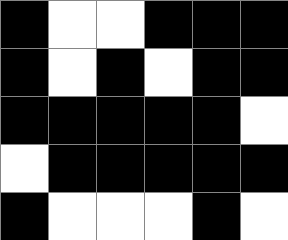[["black", "white", "white", "black", "black", "black"], ["black", "white", "black", "white", "black", "black"], ["black", "black", "black", "black", "black", "white"], ["white", "black", "black", "black", "black", "black"], ["black", "white", "white", "white", "black", "white"]]